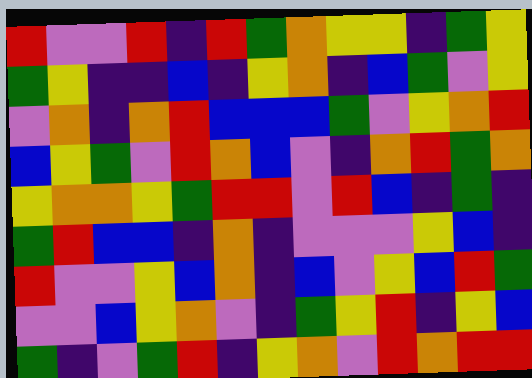[["red", "violet", "violet", "red", "indigo", "red", "green", "orange", "yellow", "yellow", "indigo", "green", "yellow"], ["green", "yellow", "indigo", "indigo", "blue", "indigo", "yellow", "orange", "indigo", "blue", "green", "violet", "yellow"], ["violet", "orange", "indigo", "orange", "red", "blue", "blue", "blue", "green", "violet", "yellow", "orange", "red"], ["blue", "yellow", "green", "violet", "red", "orange", "blue", "violet", "indigo", "orange", "red", "green", "orange"], ["yellow", "orange", "orange", "yellow", "green", "red", "red", "violet", "red", "blue", "indigo", "green", "indigo"], ["green", "red", "blue", "blue", "indigo", "orange", "indigo", "violet", "violet", "violet", "yellow", "blue", "indigo"], ["red", "violet", "violet", "yellow", "blue", "orange", "indigo", "blue", "violet", "yellow", "blue", "red", "green"], ["violet", "violet", "blue", "yellow", "orange", "violet", "indigo", "green", "yellow", "red", "indigo", "yellow", "blue"], ["green", "indigo", "violet", "green", "red", "indigo", "yellow", "orange", "violet", "red", "orange", "red", "red"]]